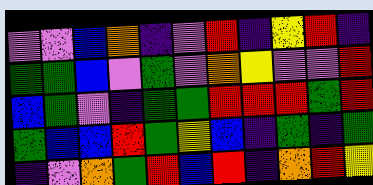[["violet", "violet", "blue", "orange", "indigo", "violet", "red", "indigo", "yellow", "red", "indigo"], ["green", "green", "blue", "violet", "green", "violet", "orange", "yellow", "violet", "violet", "red"], ["blue", "green", "violet", "indigo", "green", "green", "red", "red", "red", "green", "red"], ["green", "blue", "blue", "red", "green", "yellow", "blue", "indigo", "green", "indigo", "green"], ["indigo", "violet", "orange", "green", "red", "blue", "red", "indigo", "orange", "red", "yellow"]]